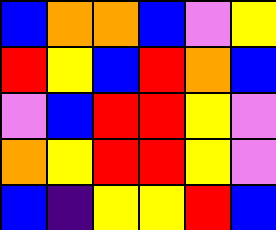[["blue", "orange", "orange", "blue", "violet", "yellow"], ["red", "yellow", "blue", "red", "orange", "blue"], ["violet", "blue", "red", "red", "yellow", "violet"], ["orange", "yellow", "red", "red", "yellow", "violet"], ["blue", "indigo", "yellow", "yellow", "red", "blue"]]